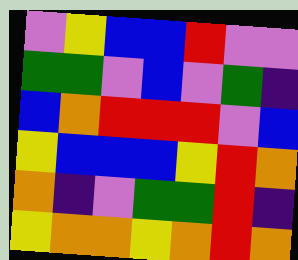[["violet", "yellow", "blue", "blue", "red", "violet", "violet"], ["green", "green", "violet", "blue", "violet", "green", "indigo"], ["blue", "orange", "red", "red", "red", "violet", "blue"], ["yellow", "blue", "blue", "blue", "yellow", "red", "orange"], ["orange", "indigo", "violet", "green", "green", "red", "indigo"], ["yellow", "orange", "orange", "yellow", "orange", "red", "orange"]]